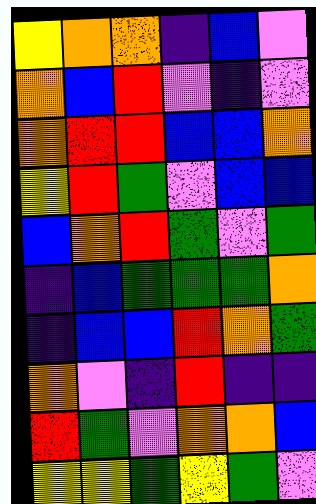[["yellow", "orange", "orange", "indigo", "blue", "violet"], ["orange", "blue", "red", "violet", "indigo", "violet"], ["orange", "red", "red", "blue", "blue", "orange"], ["yellow", "red", "green", "violet", "blue", "blue"], ["blue", "orange", "red", "green", "violet", "green"], ["indigo", "blue", "green", "green", "green", "orange"], ["indigo", "blue", "blue", "red", "orange", "green"], ["orange", "violet", "indigo", "red", "indigo", "indigo"], ["red", "green", "violet", "orange", "orange", "blue"], ["yellow", "yellow", "green", "yellow", "green", "violet"]]